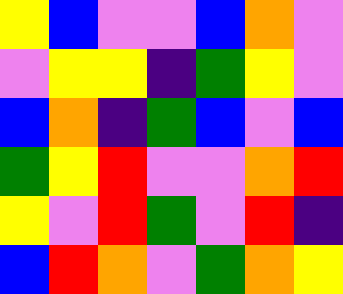[["yellow", "blue", "violet", "violet", "blue", "orange", "violet"], ["violet", "yellow", "yellow", "indigo", "green", "yellow", "violet"], ["blue", "orange", "indigo", "green", "blue", "violet", "blue"], ["green", "yellow", "red", "violet", "violet", "orange", "red"], ["yellow", "violet", "red", "green", "violet", "red", "indigo"], ["blue", "red", "orange", "violet", "green", "orange", "yellow"]]